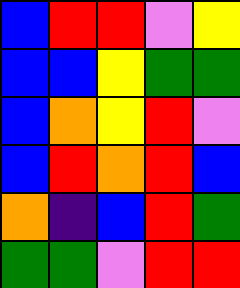[["blue", "red", "red", "violet", "yellow"], ["blue", "blue", "yellow", "green", "green"], ["blue", "orange", "yellow", "red", "violet"], ["blue", "red", "orange", "red", "blue"], ["orange", "indigo", "blue", "red", "green"], ["green", "green", "violet", "red", "red"]]